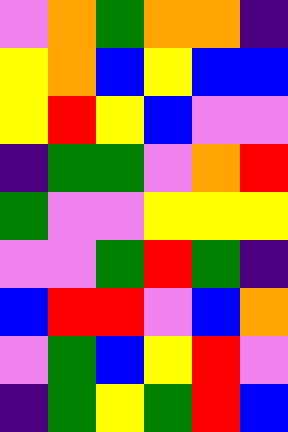[["violet", "orange", "green", "orange", "orange", "indigo"], ["yellow", "orange", "blue", "yellow", "blue", "blue"], ["yellow", "red", "yellow", "blue", "violet", "violet"], ["indigo", "green", "green", "violet", "orange", "red"], ["green", "violet", "violet", "yellow", "yellow", "yellow"], ["violet", "violet", "green", "red", "green", "indigo"], ["blue", "red", "red", "violet", "blue", "orange"], ["violet", "green", "blue", "yellow", "red", "violet"], ["indigo", "green", "yellow", "green", "red", "blue"]]